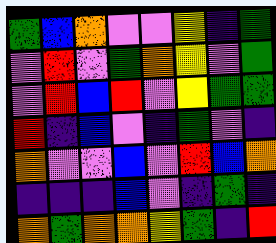[["green", "blue", "orange", "violet", "violet", "yellow", "indigo", "green"], ["violet", "red", "violet", "green", "orange", "yellow", "violet", "green"], ["violet", "red", "blue", "red", "violet", "yellow", "green", "green"], ["red", "indigo", "blue", "violet", "indigo", "green", "violet", "indigo"], ["orange", "violet", "violet", "blue", "violet", "red", "blue", "orange"], ["indigo", "indigo", "indigo", "blue", "violet", "indigo", "green", "indigo"], ["orange", "green", "orange", "orange", "yellow", "green", "indigo", "red"]]